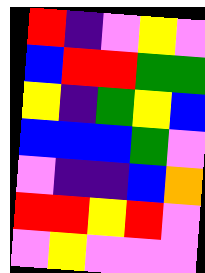[["red", "indigo", "violet", "yellow", "violet"], ["blue", "red", "red", "green", "green"], ["yellow", "indigo", "green", "yellow", "blue"], ["blue", "blue", "blue", "green", "violet"], ["violet", "indigo", "indigo", "blue", "orange"], ["red", "red", "yellow", "red", "violet"], ["violet", "yellow", "violet", "violet", "violet"]]